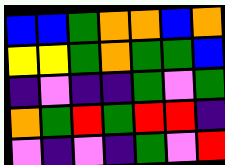[["blue", "blue", "green", "orange", "orange", "blue", "orange"], ["yellow", "yellow", "green", "orange", "green", "green", "blue"], ["indigo", "violet", "indigo", "indigo", "green", "violet", "green"], ["orange", "green", "red", "green", "red", "red", "indigo"], ["violet", "indigo", "violet", "indigo", "green", "violet", "red"]]